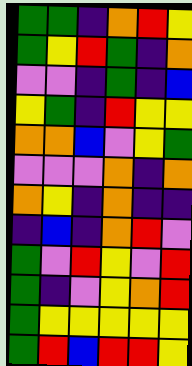[["green", "green", "indigo", "orange", "red", "yellow"], ["green", "yellow", "red", "green", "indigo", "orange"], ["violet", "violet", "indigo", "green", "indigo", "blue"], ["yellow", "green", "indigo", "red", "yellow", "yellow"], ["orange", "orange", "blue", "violet", "yellow", "green"], ["violet", "violet", "violet", "orange", "indigo", "orange"], ["orange", "yellow", "indigo", "orange", "indigo", "indigo"], ["indigo", "blue", "indigo", "orange", "red", "violet"], ["green", "violet", "red", "yellow", "violet", "red"], ["green", "indigo", "violet", "yellow", "orange", "red"], ["green", "yellow", "yellow", "yellow", "yellow", "yellow"], ["green", "red", "blue", "red", "red", "yellow"]]